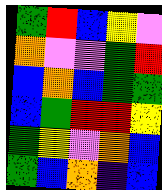[["green", "red", "blue", "yellow", "violet"], ["orange", "violet", "violet", "green", "red"], ["blue", "orange", "blue", "green", "green"], ["blue", "green", "red", "red", "yellow"], ["green", "yellow", "violet", "orange", "blue"], ["green", "blue", "orange", "indigo", "blue"]]